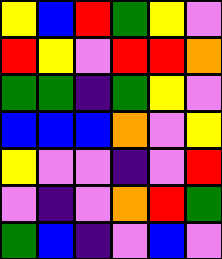[["yellow", "blue", "red", "green", "yellow", "violet"], ["red", "yellow", "violet", "red", "red", "orange"], ["green", "green", "indigo", "green", "yellow", "violet"], ["blue", "blue", "blue", "orange", "violet", "yellow"], ["yellow", "violet", "violet", "indigo", "violet", "red"], ["violet", "indigo", "violet", "orange", "red", "green"], ["green", "blue", "indigo", "violet", "blue", "violet"]]